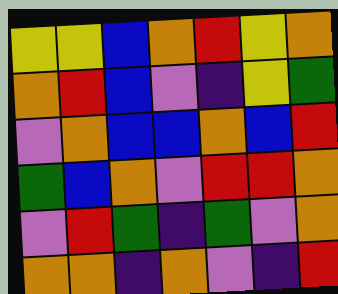[["yellow", "yellow", "blue", "orange", "red", "yellow", "orange"], ["orange", "red", "blue", "violet", "indigo", "yellow", "green"], ["violet", "orange", "blue", "blue", "orange", "blue", "red"], ["green", "blue", "orange", "violet", "red", "red", "orange"], ["violet", "red", "green", "indigo", "green", "violet", "orange"], ["orange", "orange", "indigo", "orange", "violet", "indigo", "red"]]